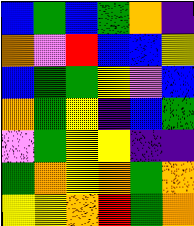[["blue", "green", "blue", "green", "orange", "indigo"], ["orange", "violet", "red", "blue", "blue", "yellow"], ["blue", "green", "green", "yellow", "violet", "blue"], ["orange", "green", "yellow", "indigo", "blue", "green"], ["violet", "green", "yellow", "yellow", "indigo", "indigo"], ["green", "orange", "yellow", "orange", "green", "orange"], ["yellow", "yellow", "orange", "red", "green", "orange"]]